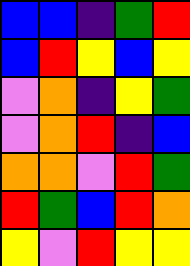[["blue", "blue", "indigo", "green", "red"], ["blue", "red", "yellow", "blue", "yellow"], ["violet", "orange", "indigo", "yellow", "green"], ["violet", "orange", "red", "indigo", "blue"], ["orange", "orange", "violet", "red", "green"], ["red", "green", "blue", "red", "orange"], ["yellow", "violet", "red", "yellow", "yellow"]]